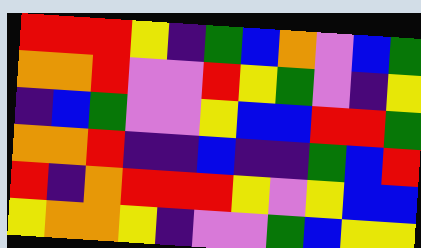[["red", "red", "red", "yellow", "indigo", "green", "blue", "orange", "violet", "blue", "green"], ["orange", "orange", "red", "violet", "violet", "red", "yellow", "green", "violet", "indigo", "yellow"], ["indigo", "blue", "green", "violet", "violet", "yellow", "blue", "blue", "red", "red", "green"], ["orange", "orange", "red", "indigo", "indigo", "blue", "indigo", "indigo", "green", "blue", "red"], ["red", "indigo", "orange", "red", "red", "red", "yellow", "violet", "yellow", "blue", "blue"], ["yellow", "orange", "orange", "yellow", "indigo", "violet", "violet", "green", "blue", "yellow", "yellow"]]